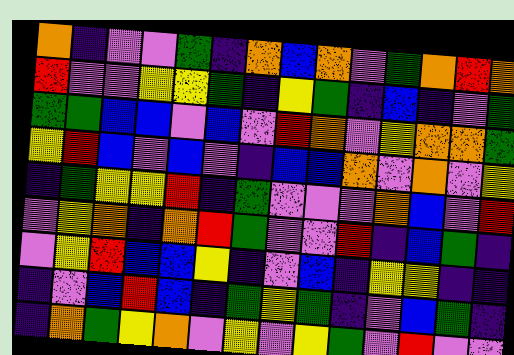[["orange", "indigo", "violet", "violet", "green", "indigo", "orange", "blue", "orange", "violet", "green", "orange", "red", "orange"], ["red", "violet", "violet", "yellow", "yellow", "green", "indigo", "yellow", "green", "indigo", "blue", "indigo", "violet", "green"], ["green", "green", "blue", "blue", "violet", "blue", "violet", "red", "orange", "violet", "yellow", "orange", "orange", "green"], ["yellow", "red", "blue", "violet", "blue", "violet", "indigo", "blue", "blue", "orange", "violet", "orange", "violet", "yellow"], ["indigo", "green", "yellow", "yellow", "red", "indigo", "green", "violet", "violet", "violet", "orange", "blue", "violet", "red"], ["violet", "yellow", "orange", "indigo", "orange", "red", "green", "violet", "violet", "red", "indigo", "blue", "green", "indigo"], ["violet", "yellow", "red", "blue", "blue", "yellow", "indigo", "violet", "blue", "indigo", "yellow", "yellow", "indigo", "indigo"], ["indigo", "violet", "blue", "red", "blue", "indigo", "green", "yellow", "green", "indigo", "violet", "blue", "green", "indigo"], ["indigo", "orange", "green", "yellow", "orange", "violet", "yellow", "violet", "yellow", "green", "violet", "red", "violet", "violet"]]